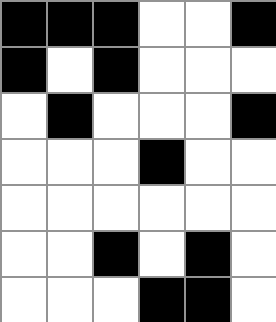[["black", "black", "black", "white", "white", "black"], ["black", "white", "black", "white", "white", "white"], ["white", "black", "white", "white", "white", "black"], ["white", "white", "white", "black", "white", "white"], ["white", "white", "white", "white", "white", "white"], ["white", "white", "black", "white", "black", "white"], ["white", "white", "white", "black", "black", "white"]]